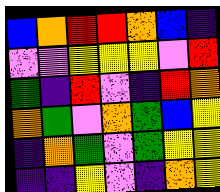[["blue", "orange", "red", "red", "orange", "blue", "indigo"], ["violet", "violet", "yellow", "yellow", "yellow", "violet", "red"], ["green", "indigo", "red", "violet", "indigo", "red", "orange"], ["orange", "green", "violet", "orange", "green", "blue", "yellow"], ["indigo", "orange", "green", "violet", "green", "yellow", "yellow"], ["indigo", "indigo", "yellow", "violet", "indigo", "orange", "yellow"]]